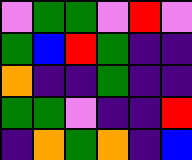[["violet", "green", "green", "violet", "red", "violet"], ["green", "blue", "red", "green", "indigo", "indigo"], ["orange", "indigo", "indigo", "green", "indigo", "indigo"], ["green", "green", "violet", "indigo", "indigo", "red"], ["indigo", "orange", "green", "orange", "indigo", "blue"]]